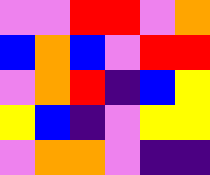[["violet", "violet", "red", "red", "violet", "orange"], ["blue", "orange", "blue", "violet", "red", "red"], ["violet", "orange", "red", "indigo", "blue", "yellow"], ["yellow", "blue", "indigo", "violet", "yellow", "yellow"], ["violet", "orange", "orange", "violet", "indigo", "indigo"]]